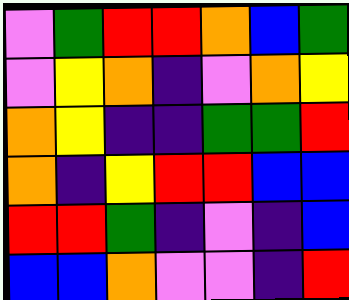[["violet", "green", "red", "red", "orange", "blue", "green"], ["violet", "yellow", "orange", "indigo", "violet", "orange", "yellow"], ["orange", "yellow", "indigo", "indigo", "green", "green", "red"], ["orange", "indigo", "yellow", "red", "red", "blue", "blue"], ["red", "red", "green", "indigo", "violet", "indigo", "blue"], ["blue", "blue", "orange", "violet", "violet", "indigo", "red"]]